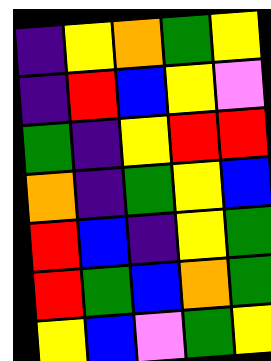[["indigo", "yellow", "orange", "green", "yellow"], ["indigo", "red", "blue", "yellow", "violet"], ["green", "indigo", "yellow", "red", "red"], ["orange", "indigo", "green", "yellow", "blue"], ["red", "blue", "indigo", "yellow", "green"], ["red", "green", "blue", "orange", "green"], ["yellow", "blue", "violet", "green", "yellow"]]